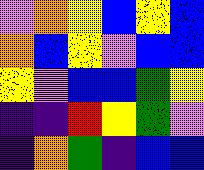[["violet", "orange", "yellow", "blue", "yellow", "blue"], ["orange", "blue", "yellow", "violet", "blue", "blue"], ["yellow", "violet", "blue", "blue", "green", "yellow"], ["indigo", "indigo", "red", "yellow", "green", "violet"], ["indigo", "orange", "green", "indigo", "blue", "blue"]]